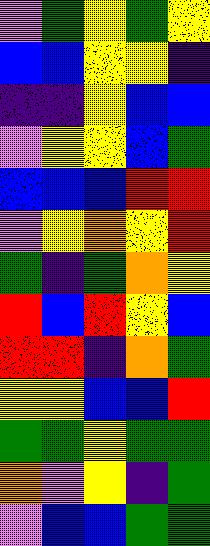[["violet", "green", "yellow", "green", "yellow"], ["blue", "blue", "yellow", "yellow", "indigo"], ["indigo", "indigo", "yellow", "blue", "blue"], ["violet", "yellow", "yellow", "blue", "green"], ["blue", "blue", "blue", "red", "red"], ["violet", "yellow", "orange", "yellow", "red"], ["green", "indigo", "green", "orange", "yellow"], ["red", "blue", "red", "yellow", "blue"], ["red", "red", "indigo", "orange", "green"], ["yellow", "yellow", "blue", "blue", "red"], ["green", "green", "yellow", "green", "green"], ["orange", "violet", "yellow", "indigo", "green"], ["violet", "blue", "blue", "green", "green"]]